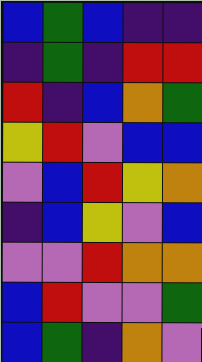[["blue", "green", "blue", "indigo", "indigo"], ["indigo", "green", "indigo", "red", "red"], ["red", "indigo", "blue", "orange", "green"], ["yellow", "red", "violet", "blue", "blue"], ["violet", "blue", "red", "yellow", "orange"], ["indigo", "blue", "yellow", "violet", "blue"], ["violet", "violet", "red", "orange", "orange"], ["blue", "red", "violet", "violet", "green"], ["blue", "green", "indigo", "orange", "violet"]]